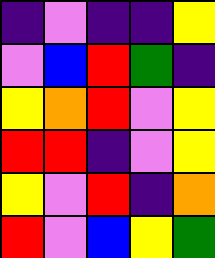[["indigo", "violet", "indigo", "indigo", "yellow"], ["violet", "blue", "red", "green", "indigo"], ["yellow", "orange", "red", "violet", "yellow"], ["red", "red", "indigo", "violet", "yellow"], ["yellow", "violet", "red", "indigo", "orange"], ["red", "violet", "blue", "yellow", "green"]]